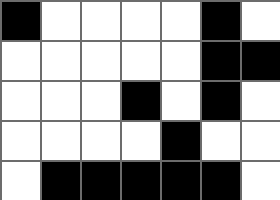[["black", "white", "white", "white", "white", "black", "white"], ["white", "white", "white", "white", "white", "black", "black"], ["white", "white", "white", "black", "white", "black", "white"], ["white", "white", "white", "white", "black", "white", "white"], ["white", "black", "black", "black", "black", "black", "white"]]